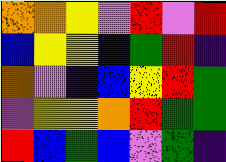[["orange", "orange", "yellow", "violet", "red", "violet", "red"], ["blue", "yellow", "yellow", "blue", "green", "red", "indigo"], ["orange", "violet", "indigo", "blue", "yellow", "red", "green"], ["violet", "yellow", "yellow", "orange", "red", "green", "green"], ["red", "blue", "green", "blue", "violet", "green", "indigo"]]